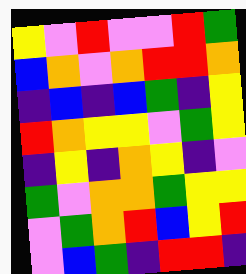[["yellow", "violet", "red", "violet", "violet", "red", "green"], ["blue", "orange", "violet", "orange", "red", "red", "orange"], ["indigo", "blue", "indigo", "blue", "green", "indigo", "yellow"], ["red", "orange", "yellow", "yellow", "violet", "green", "yellow"], ["indigo", "yellow", "indigo", "orange", "yellow", "indigo", "violet"], ["green", "violet", "orange", "orange", "green", "yellow", "yellow"], ["violet", "green", "orange", "red", "blue", "yellow", "red"], ["violet", "blue", "green", "indigo", "red", "red", "indigo"]]